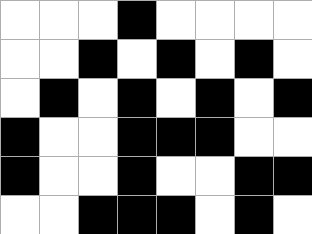[["white", "white", "white", "black", "white", "white", "white", "white"], ["white", "white", "black", "white", "black", "white", "black", "white"], ["white", "black", "white", "black", "white", "black", "white", "black"], ["black", "white", "white", "black", "black", "black", "white", "white"], ["black", "white", "white", "black", "white", "white", "black", "black"], ["white", "white", "black", "black", "black", "white", "black", "white"]]